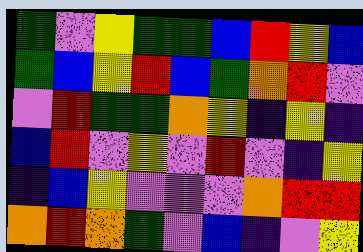[["green", "violet", "yellow", "green", "green", "blue", "red", "yellow", "blue"], ["green", "blue", "yellow", "red", "blue", "green", "orange", "red", "violet"], ["violet", "red", "green", "green", "orange", "yellow", "indigo", "yellow", "indigo"], ["blue", "red", "violet", "yellow", "violet", "red", "violet", "indigo", "yellow"], ["indigo", "blue", "yellow", "violet", "violet", "violet", "orange", "red", "red"], ["orange", "red", "orange", "green", "violet", "blue", "indigo", "violet", "yellow"]]